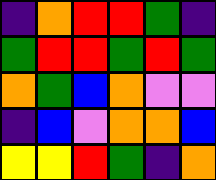[["indigo", "orange", "red", "red", "green", "indigo"], ["green", "red", "red", "green", "red", "green"], ["orange", "green", "blue", "orange", "violet", "violet"], ["indigo", "blue", "violet", "orange", "orange", "blue"], ["yellow", "yellow", "red", "green", "indigo", "orange"]]